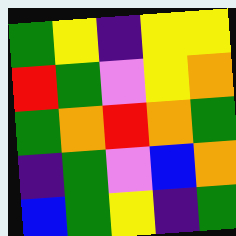[["green", "yellow", "indigo", "yellow", "yellow"], ["red", "green", "violet", "yellow", "orange"], ["green", "orange", "red", "orange", "green"], ["indigo", "green", "violet", "blue", "orange"], ["blue", "green", "yellow", "indigo", "green"]]